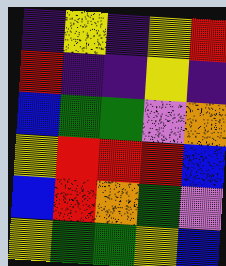[["indigo", "yellow", "indigo", "yellow", "red"], ["red", "indigo", "indigo", "yellow", "indigo"], ["blue", "green", "green", "violet", "orange"], ["yellow", "red", "red", "red", "blue"], ["blue", "red", "orange", "green", "violet"], ["yellow", "green", "green", "yellow", "blue"]]